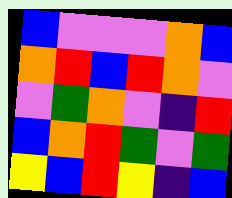[["blue", "violet", "violet", "violet", "orange", "blue"], ["orange", "red", "blue", "red", "orange", "violet"], ["violet", "green", "orange", "violet", "indigo", "red"], ["blue", "orange", "red", "green", "violet", "green"], ["yellow", "blue", "red", "yellow", "indigo", "blue"]]